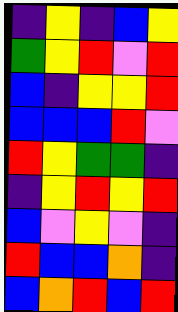[["indigo", "yellow", "indigo", "blue", "yellow"], ["green", "yellow", "red", "violet", "red"], ["blue", "indigo", "yellow", "yellow", "red"], ["blue", "blue", "blue", "red", "violet"], ["red", "yellow", "green", "green", "indigo"], ["indigo", "yellow", "red", "yellow", "red"], ["blue", "violet", "yellow", "violet", "indigo"], ["red", "blue", "blue", "orange", "indigo"], ["blue", "orange", "red", "blue", "red"]]